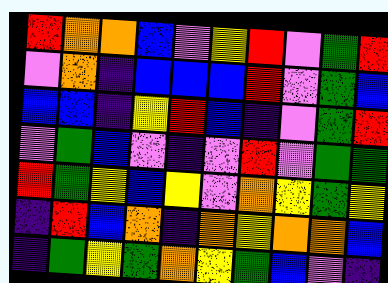[["red", "orange", "orange", "blue", "violet", "yellow", "red", "violet", "green", "red"], ["violet", "orange", "indigo", "blue", "blue", "blue", "red", "violet", "green", "blue"], ["blue", "blue", "indigo", "yellow", "red", "blue", "indigo", "violet", "green", "red"], ["violet", "green", "blue", "violet", "indigo", "violet", "red", "violet", "green", "green"], ["red", "green", "yellow", "blue", "yellow", "violet", "orange", "yellow", "green", "yellow"], ["indigo", "red", "blue", "orange", "indigo", "orange", "yellow", "orange", "orange", "blue"], ["indigo", "green", "yellow", "green", "orange", "yellow", "green", "blue", "violet", "indigo"]]